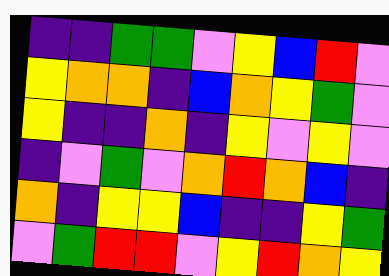[["indigo", "indigo", "green", "green", "violet", "yellow", "blue", "red", "violet"], ["yellow", "orange", "orange", "indigo", "blue", "orange", "yellow", "green", "violet"], ["yellow", "indigo", "indigo", "orange", "indigo", "yellow", "violet", "yellow", "violet"], ["indigo", "violet", "green", "violet", "orange", "red", "orange", "blue", "indigo"], ["orange", "indigo", "yellow", "yellow", "blue", "indigo", "indigo", "yellow", "green"], ["violet", "green", "red", "red", "violet", "yellow", "red", "orange", "yellow"]]